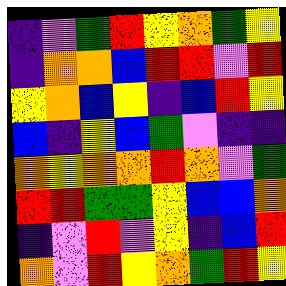[["indigo", "violet", "green", "red", "yellow", "orange", "green", "yellow"], ["indigo", "orange", "orange", "blue", "red", "red", "violet", "red"], ["yellow", "orange", "blue", "yellow", "indigo", "blue", "red", "yellow"], ["blue", "indigo", "yellow", "blue", "green", "violet", "indigo", "indigo"], ["orange", "yellow", "orange", "orange", "red", "orange", "violet", "green"], ["red", "red", "green", "green", "yellow", "blue", "blue", "orange"], ["indigo", "violet", "red", "violet", "yellow", "indigo", "blue", "red"], ["orange", "violet", "red", "yellow", "orange", "green", "red", "yellow"]]